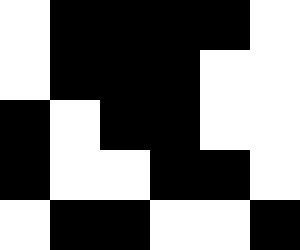[["white", "black", "black", "black", "black", "white"], ["white", "black", "black", "black", "white", "white"], ["black", "white", "black", "black", "white", "white"], ["black", "white", "white", "black", "black", "white"], ["white", "black", "black", "white", "white", "black"]]